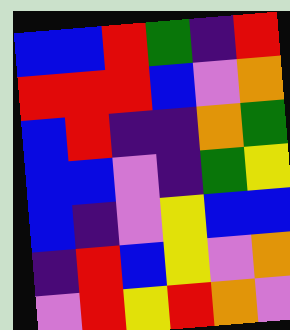[["blue", "blue", "red", "green", "indigo", "red"], ["red", "red", "red", "blue", "violet", "orange"], ["blue", "red", "indigo", "indigo", "orange", "green"], ["blue", "blue", "violet", "indigo", "green", "yellow"], ["blue", "indigo", "violet", "yellow", "blue", "blue"], ["indigo", "red", "blue", "yellow", "violet", "orange"], ["violet", "red", "yellow", "red", "orange", "violet"]]